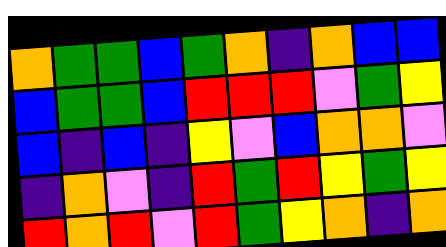[["orange", "green", "green", "blue", "green", "orange", "indigo", "orange", "blue", "blue"], ["blue", "green", "green", "blue", "red", "red", "red", "violet", "green", "yellow"], ["blue", "indigo", "blue", "indigo", "yellow", "violet", "blue", "orange", "orange", "violet"], ["indigo", "orange", "violet", "indigo", "red", "green", "red", "yellow", "green", "yellow"], ["red", "orange", "red", "violet", "red", "green", "yellow", "orange", "indigo", "orange"]]